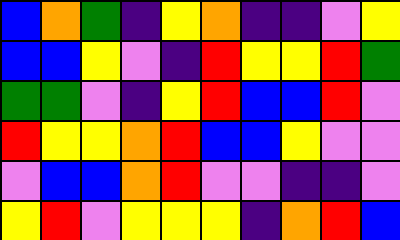[["blue", "orange", "green", "indigo", "yellow", "orange", "indigo", "indigo", "violet", "yellow"], ["blue", "blue", "yellow", "violet", "indigo", "red", "yellow", "yellow", "red", "green"], ["green", "green", "violet", "indigo", "yellow", "red", "blue", "blue", "red", "violet"], ["red", "yellow", "yellow", "orange", "red", "blue", "blue", "yellow", "violet", "violet"], ["violet", "blue", "blue", "orange", "red", "violet", "violet", "indigo", "indigo", "violet"], ["yellow", "red", "violet", "yellow", "yellow", "yellow", "indigo", "orange", "red", "blue"]]